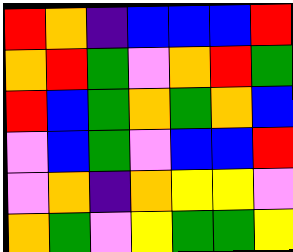[["red", "orange", "indigo", "blue", "blue", "blue", "red"], ["orange", "red", "green", "violet", "orange", "red", "green"], ["red", "blue", "green", "orange", "green", "orange", "blue"], ["violet", "blue", "green", "violet", "blue", "blue", "red"], ["violet", "orange", "indigo", "orange", "yellow", "yellow", "violet"], ["orange", "green", "violet", "yellow", "green", "green", "yellow"]]